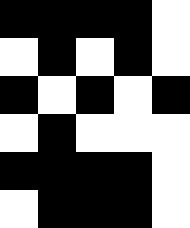[["black", "black", "black", "black", "white"], ["white", "black", "white", "black", "white"], ["black", "white", "black", "white", "black"], ["white", "black", "white", "white", "white"], ["black", "black", "black", "black", "white"], ["white", "black", "black", "black", "white"]]